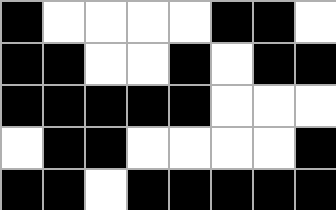[["black", "white", "white", "white", "white", "black", "black", "white"], ["black", "black", "white", "white", "black", "white", "black", "black"], ["black", "black", "black", "black", "black", "white", "white", "white"], ["white", "black", "black", "white", "white", "white", "white", "black"], ["black", "black", "white", "black", "black", "black", "black", "black"]]